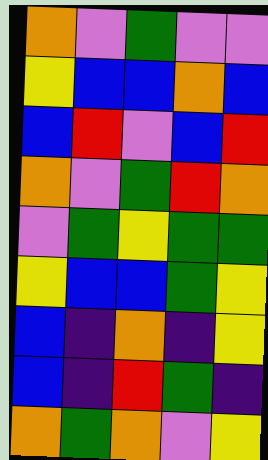[["orange", "violet", "green", "violet", "violet"], ["yellow", "blue", "blue", "orange", "blue"], ["blue", "red", "violet", "blue", "red"], ["orange", "violet", "green", "red", "orange"], ["violet", "green", "yellow", "green", "green"], ["yellow", "blue", "blue", "green", "yellow"], ["blue", "indigo", "orange", "indigo", "yellow"], ["blue", "indigo", "red", "green", "indigo"], ["orange", "green", "orange", "violet", "yellow"]]